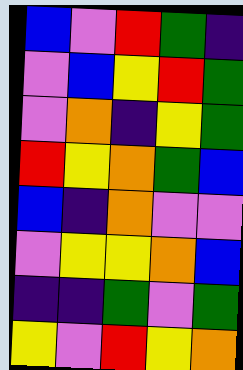[["blue", "violet", "red", "green", "indigo"], ["violet", "blue", "yellow", "red", "green"], ["violet", "orange", "indigo", "yellow", "green"], ["red", "yellow", "orange", "green", "blue"], ["blue", "indigo", "orange", "violet", "violet"], ["violet", "yellow", "yellow", "orange", "blue"], ["indigo", "indigo", "green", "violet", "green"], ["yellow", "violet", "red", "yellow", "orange"]]